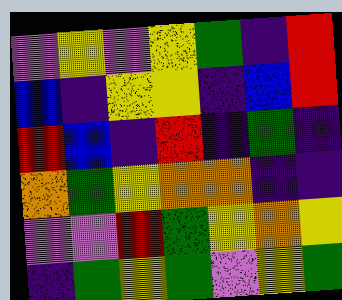[["violet", "yellow", "violet", "yellow", "green", "indigo", "red"], ["blue", "indigo", "yellow", "yellow", "indigo", "blue", "red"], ["red", "blue", "indigo", "red", "indigo", "green", "indigo"], ["orange", "green", "yellow", "orange", "orange", "indigo", "indigo"], ["violet", "violet", "red", "green", "yellow", "orange", "yellow"], ["indigo", "green", "yellow", "green", "violet", "yellow", "green"]]